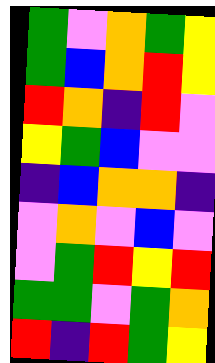[["green", "violet", "orange", "green", "yellow"], ["green", "blue", "orange", "red", "yellow"], ["red", "orange", "indigo", "red", "violet"], ["yellow", "green", "blue", "violet", "violet"], ["indigo", "blue", "orange", "orange", "indigo"], ["violet", "orange", "violet", "blue", "violet"], ["violet", "green", "red", "yellow", "red"], ["green", "green", "violet", "green", "orange"], ["red", "indigo", "red", "green", "yellow"]]